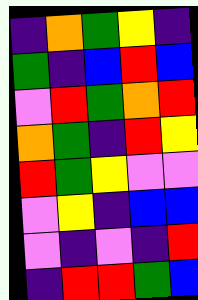[["indigo", "orange", "green", "yellow", "indigo"], ["green", "indigo", "blue", "red", "blue"], ["violet", "red", "green", "orange", "red"], ["orange", "green", "indigo", "red", "yellow"], ["red", "green", "yellow", "violet", "violet"], ["violet", "yellow", "indigo", "blue", "blue"], ["violet", "indigo", "violet", "indigo", "red"], ["indigo", "red", "red", "green", "blue"]]